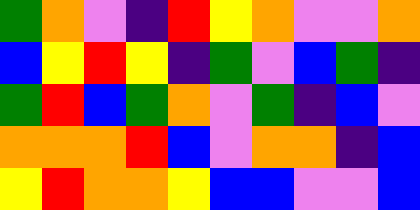[["green", "orange", "violet", "indigo", "red", "yellow", "orange", "violet", "violet", "orange"], ["blue", "yellow", "red", "yellow", "indigo", "green", "violet", "blue", "green", "indigo"], ["green", "red", "blue", "green", "orange", "violet", "green", "indigo", "blue", "violet"], ["orange", "orange", "orange", "red", "blue", "violet", "orange", "orange", "indigo", "blue"], ["yellow", "red", "orange", "orange", "yellow", "blue", "blue", "violet", "violet", "blue"]]